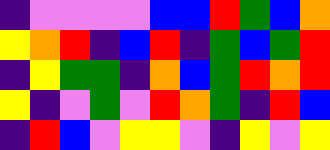[["indigo", "violet", "violet", "violet", "violet", "blue", "blue", "red", "green", "blue", "orange"], ["yellow", "orange", "red", "indigo", "blue", "red", "indigo", "green", "blue", "green", "red"], ["indigo", "yellow", "green", "green", "indigo", "orange", "blue", "green", "red", "orange", "red"], ["yellow", "indigo", "violet", "green", "violet", "red", "orange", "green", "indigo", "red", "blue"], ["indigo", "red", "blue", "violet", "yellow", "yellow", "violet", "indigo", "yellow", "violet", "yellow"]]